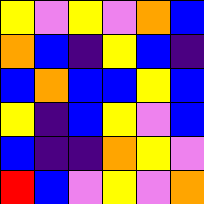[["yellow", "violet", "yellow", "violet", "orange", "blue"], ["orange", "blue", "indigo", "yellow", "blue", "indigo"], ["blue", "orange", "blue", "blue", "yellow", "blue"], ["yellow", "indigo", "blue", "yellow", "violet", "blue"], ["blue", "indigo", "indigo", "orange", "yellow", "violet"], ["red", "blue", "violet", "yellow", "violet", "orange"]]